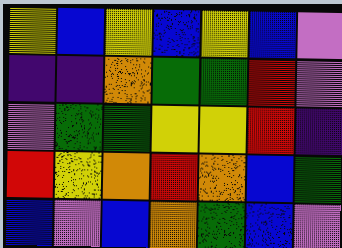[["yellow", "blue", "yellow", "blue", "yellow", "blue", "violet"], ["indigo", "indigo", "orange", "green", "green", "red", "violet"], ["violet", "green", "green", "yellow", "yellow", "red", "indigo"], ["red", "yellow", "orange", "red", "orange", "blue", "green"], ["blue", "violet", "blue", "orange", "green", "blue", "violet"]]